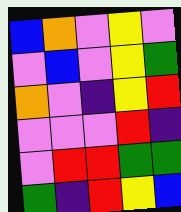[["blue", "orange", "violet", "yellow", "violet"], ["violet", "blue", "violet", "yellow", "green"], ["orange", "violet", "indigo", "yellow", "red"], ["violet", "violet", "violet", "red", "indigo"], ["violet", "red", "red", "green", "green"], ["green", "indigo", "red", "yellow", "blue"]]